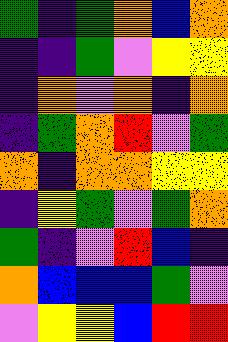[["green", "indigo", "green", "orange", "blue", "orange"], ["indigo", "indigo", "green", "violet", "yellow", "yellow"], ["indigo", "orange", "violet", "orange", "indigo", "orange"], ["indigo", "green", "orange", "red", "violet", "green"], ["orange", "indigo", "orange", "orange", "yellow", "yellow"], ["indigo", "yellow", "green", "violet", "green", "orange"], ["green", "indigo", "violet", "red", "blue", "indigo"], ["orange", "blue", "blue", "blue", "green", "violet"], ["violet", "yellow", "yellow", "blue", "red", "red"]]